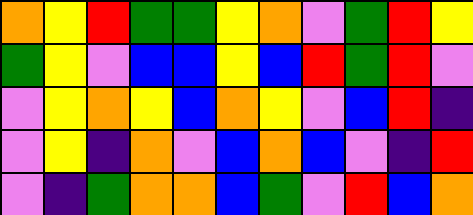[["orange", "yellow", "red", "green", "green", "yellow", "orange", "violet", "green", "red", "yellow"], ["green", "yellow", "violet", "blue", "blue", "yellow", "blue", "red", "green", "red", "violet"], ["violet", "yellow", "orange", "yellow", "blue", "orange", "yellow", "violet", "blue", "red", "indigo"], ["violet", "yellow", "indigo", "orange", "violet", "blue", "orange", "blue", "violet", "indigo", "red"], ["violet", "indigo", "green", "orange", "orange", "blue", "green", "violet", "red", "blue", "orange"]]